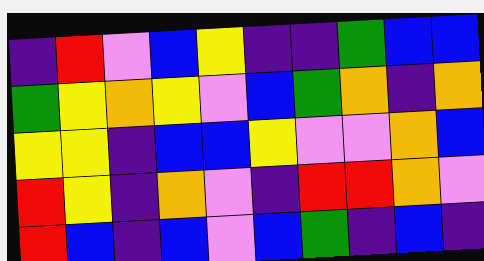[["indigo", "red", "violet", "blue", "yellow", "indigo", "indigo", "green", "blue", "blue"], ["green", "yellow", "orange", "yellow", "violet", "blue", "green", "orange", "indigo", "orange"], ["yellow", "yellow", "indigo", "blue", "blue", "yellow", "violet", "violet", "orange", "blue"], ["red", "yellow", "indigo", "orange", "violet", "indigo", "red", "red", "orange", "violet"], ["red", "blue", "indigo", "blue", "violet", "blue", "green", "indigo", "blue", "indigo"]]